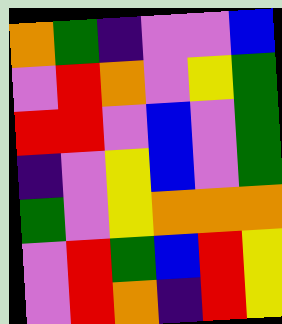[["orange", "green", "indigo", "violet", "violet", "blue"], ["violet", "red", "orange", "violet", "yellow", "green"], ["red", "red", "violet", "blue", "violet", "green"], ["indigo", "violet", "yellow", "blue", "violet", "green"], ["green", "violet", "yellow", "orange", "orange", "orange"], ["violet", "red", "green", "blue", "red", "yellow"], ["violet", "red", "orange", "indigo", "red", "yellow"]]